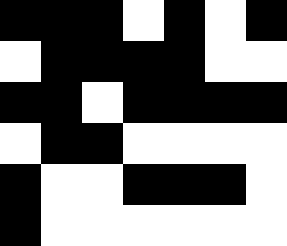[["black", "black", "black", "white", "black", "white", "black"], ["white", "black", "black", "black", "black", "white", "white"], ["black", "black", "white", "black", "black", "black", "black"], ["white", "black", "black", "white", "white", "white", "white"], ["black", "white", "white", "black", "black", "black", "white"], ["black", "white", "white", "white", "white", "white", "white"]]